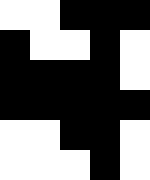[["white", "white", "black", "black", "black"], ["black", "white", "white", "black", "white"], ["black", "black", "black", "black", "white"], ["black", "black", "black", "black", "black"], ["white", "white", "black", "black", "white"], ["white", "white", "white", "black", "white"]]